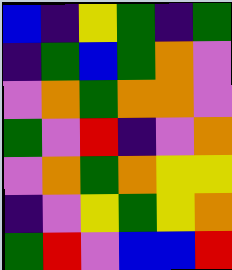[["blue", "indigo", "yellow", "green", "indigo", "green"], ["indigo", "green", "blue", "green", "orange", "violet"], ["violet", "orange", "green", "orange", "orange", "violet"], ["green", "violet", "red", "indigo", "violet", "orange"], ["violet", "orange", "green", "orange", "yellow", "yellow"], ["indigo", "violet", "yellow", "green", "yellow", "orange"], ["green", "red", "violet", "blue", "blue", "red"]]